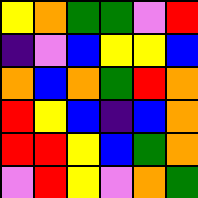[["yellow", "orange", "green", "green", "violet", "red"], ["indigo", "violet", "blue", "yellow", "yellow", "blue"], ["orange", "blue", "orange", "green", "red", "orange"], ["red", "yellow", "blue", "indigo", "blue", "orange"], ["red", "red", "yellow", "blue", "green", "orange"], ["violet", "red", "yellow", "violet", "orange", "green"]]